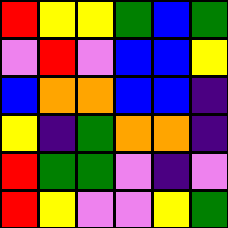[["red", "yellow", "yellow", "green", "blue", "green"], ["violet", "red", "violet", "blue", "blue", "yellow"], ["blue", "orange", "orange", "blue", "blue", "indigo"], ["yellow", "indigo", "green", "orange", "orange", "indigo"], ["red", "green", "green", "violet", "indigo", "violet"], ["red", "yellow", "violet", "violet", "yellow", "green"]]